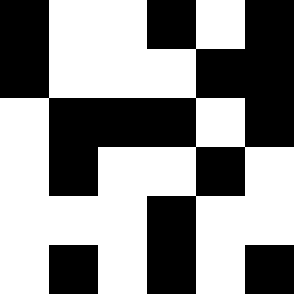[["black", "white", "white", "black", "white", "black"], ["black", "white", "white", "white", "black", "black"], ["white", "black", "black", "black", "white", "black"], ["white", "black", "white", "white", "black", "white"], ["white", "white", "white", "black", "white", "white"], ["white", "black", "white", "black", "white", "black"]]